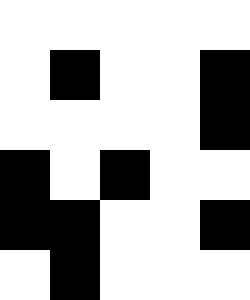[["white", "white", "white", "white", "white"], ["white", "black", "white", "white", "black"], ["white", "white", "white", "white", "black"], ["black", "white", "black", "white", "white"], ["black", "black", "white", "white", "black"], ["white", "black", "white", "white", "white"]]